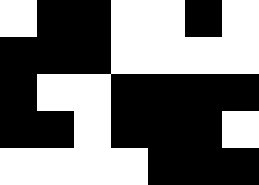[["white", "black", "black", "white", "white", "black", "white"], ["black", "black", "black", "white", "white", "white", "white"], ["black", "white", "white", "black", "black", "black", "black"], ["black", "black", "white", "black", "black", "black", "white"], ["white", "white", "white", "white", "black", "black", "black"]]